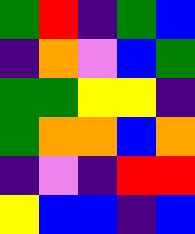[["green", "red", "indigo", "green", "blue"], ["indigo", "orange", "violet", "blue", "green"], ["green", "green", "yellow", "yellow", "indigo"], ["green", "orange", "orange", "blue", "orange"], ["indigo", "violet", "indigo", "red", "red"], ["yellow", "blue", "blue", "indigo", "blue"]]